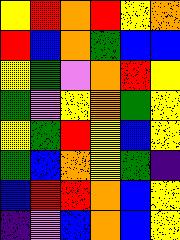[["yellow", "red", "orange", "red", "yellow", "orange"], ["red", "blue", "orange", "green", "blue", "blue"], ["yellow", "green", "violet", "orange", "red", "yellow"], ["green", "violet", "yellow", "orange", "green", "yellow"], ["yellow", "green", "red", "yellow", "blue", "yellow"], ["green", "blue", "orange", "yellow", "green", "indigo"], ["blue", "red", "red", "orange", "blue", "yellow"], ["indigo", "violet", "blue", "orange", "blue", "yellow"]]